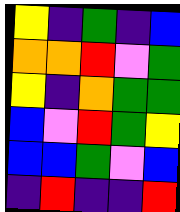[["yellow", "indigo", "green", "indigo", "blue"], ["orange", "orange", "red", "violet", "green"], ["yellow", "indigo", "orange", "green", "green"], ["blue", "violet", "red", "green", "yellow"], ["blue", "blue", "green", "violet", "blue"], ["indigo", "red", "indigo", "indigo", "red"]]